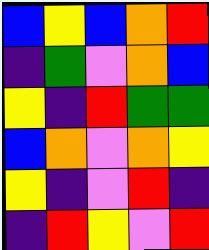[["blue", "yellow", "blue", "orange", "red"], ["indigo", "green", "violet", "orange", "blue"], ["yellow", "indigo", "red", "green", "green"], ["blue", "orange", "violet", "orange", "yellow"], ["yellow", "indigo", "violet", "red", "indigo"], ["indigo", "red", "yellow", "violet", "red"]]